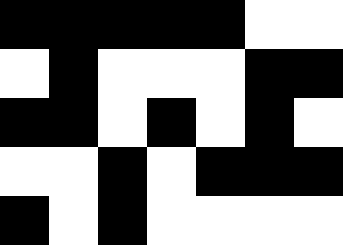[["black", "black", "black", "black", "black", "white", "white"], ["white", "black", "white", "white", "white", "black", "black"], ["black", "black", "white", "black", "white", "black", "white"], ["white", "white", "black", "white", "black", "black", "black"], ["black", "white", "black", "white", "white", "white", "white"]]